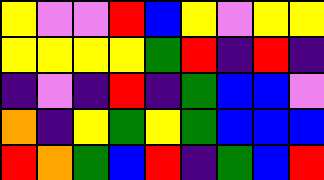[["yellow", "violet", "violet", "red", "blue", "yellow", "violet", "yellow", "yellow"], ["yellow", "yellow", "yellow", "yellow", "green", "red", "indigo", "red", "indigo"], ["indigo", "violet", "indigo", "red", "indigo", "green", "blue", "blue", "violet"], ["orange", "indigo", "yellow", "green", "yellow", "green", "blue", "blue", "blue"], ["red", "orange", "green", "blue", "red", "indigo", "green", "blue", "red"]]